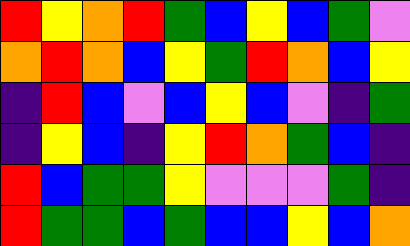[["red", "yellow", "orange", "red", "green", "blue", "yellow", "blue", "green", "violet"], ["orange", "red", "orange", "blue", "yellow", "green", "red", "orange", "blue", "yellow"], ["indigo", "red", "blue", "violet", "blue", "yellow", "blue", "violet", "indigo", "green"], ["indigo", "yellow", "blue", "indigo", "yellow", "red", "orange", "green", "blue", "indigo"], ["red", "blue", "green", "green", "yellow", "violet", "violet", "violet", "green", "indigo"], ["red", "green", "green", "blue", "green", "blue", "blue", "yellow", "blue", "orange"]]